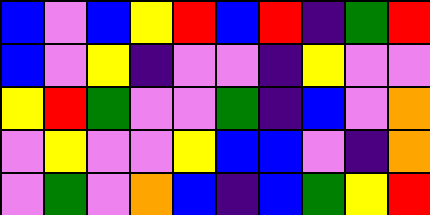[["blue", "violet", "blue", "yellow", "red", "blue", "red", "indigo", "green", "red"], ["blue", "violet", "yellow", "indigo", "violet", "violet", "indigo", "yellow", "violet", "violet"], ["yellow", "red", "green", "violet", "violet", "green", "indigo", "blue", "violet", "orange"], ["violet", "yellow", "violet", "violet", "yellow", "blue", "blue", "violet", "indigo", "orange"], ["violet", "green", "violet", "orange", "blue", "indigo", "blue", "green", "yellow", "red"]]